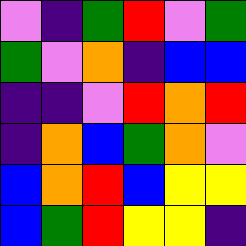[["violet", "indigo", "green", "red", "violet", "green"], ["green", "violet", "orange", "indigo", "blue", "blue"], ["indigo", "indigo", "violet", "red", "orange", "red"], ["indigo", "orange", "blue", "green", "orange", "violet"], ["blue", "orange", "red", "blue", "yellow", "yellow"], ["blue", "green", "red", "yellow", "yellow", "indigo"]]